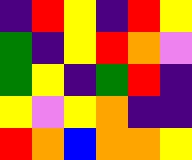[["indigo", "red", "yellow", "indigo", "red", "yellow"], ["green", "indigo", "yellow", "red", "orange", "violet"], ["green", "yellow", "indigo", "green", "red", "indigo"], ["yellow", "violet", "yellow", "orange", "indigo", "indigo"], ["red", "orange", "blue", "orange", "orange", "yellow"]]